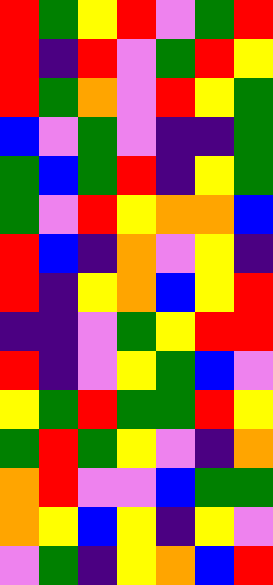[["red", "green", "yellow", "red", "violet", "green", "red"], ["red", "indigo", "red", "violet", "green", "red", "yellow"], ["red", "green", "orange", "violet", "red", "yellow", "green"], ["blue", "violet", "green", "violet", "indigo", "indigo", "green"], ["green", "blue", "green", "red", "indigo", "yellow", "green"], ["green", "violet", "red", "yellow", "orange", "orange", "blue"], ["red", "blue", "indigo", "orange", "violet", "yellow", "indigo"], ["red", "indigo", "yellow", "orange", "blue", "yellow", "red"], ["indigo", "indigo", "violet", "green", "yellow", "red", "red"], ["red", "indigo", "violet", "yellow", "green", "blue", "violet"], ["yellow", "green", "red", "green", "green", "red", "yellow"], ["green", "red", "green", "yellow", "violet", "indigo", "orange"], ["orange", "red", "violet", "violet", "blue", "green", "green"], ["orange", "yellow", "blue", "yellow", "indigo", "yellow", "violet"], ["violet", "green", "indigo", "yellow", "orange", "blue", "red"]]